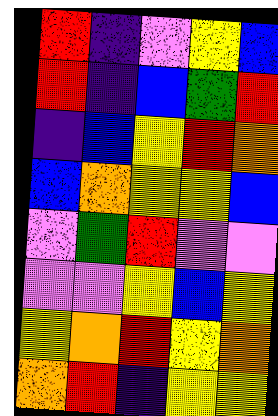[["red", "indigo", "violet", "yellow", "blue"], ["red", "indigo", "blue", "green", "red"], ["indigo", "blue", "yellow", "red", "orange"], ["blue", "orange", "yellow", "yellow", "blue"], ["violet", "green", "red", "violet", "violet"], ["violet", "violet", "yellow", "blue", "yellow"], ["yellow", "orange", "red", "yellow", "orange"], ["orange", "red", "indigo", "yellow", "yellow"]]